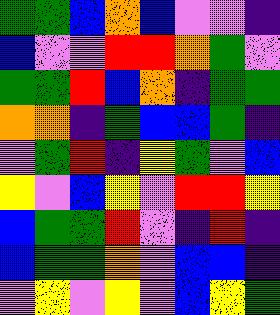[["green", "green", "blue", "orange", "blue", "violet", "violet", "indigo"], ["blue", "violet", "violet", "red", "red", "orange", "green", "violet"], ["green", "green", "red", "blue", "orange", "indigo", "green", "green"], ["orange", "orange", "indigo", "green", "blue", "blue", "green", "indigo"], ["violet", "green", "red", "indigo", "yellow", "green", "violet", "blue"], ["yellow", "violet", "blue", "yellow", "violet", "red", "red", "yellow"], ["blue", "green", "green", "red", "violet", "indigo", "red", "indigo"], ["blue", "green", "green", "orange", "violet", "blue", "blue", "indigo"], ["violet", "yellow", "violet", "yellow", "violet", "blue", "yellow", "green"]]